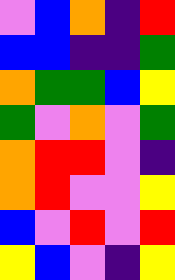[["violet", "blue", "orange", "indigo", "red"], ["blue", "blue", "indigo", "indigo", "green"], ["orange", "green", "green", "blue", "yellow"], ["green", "violet", "orange", "violet", "green"], ["orange", "red", "red", "violet", "indigo"], ["orange", "red", "violet", "violet", "yellow"], ["blue", "violet", "red", "violet", "red"], ["yellow", "blue", "violet", "indigo", "yellow"]]